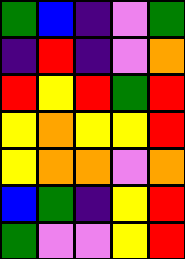[["green", "blue", "indigo", "violet", "green"], ["indigo", "red", "indigo", "violet", "orange"], ["red", "yellow", "red", "green", "red"], ["yellow", "orange", "yellow", "yellow", "red"], ["yellow", "orange", "orange", "violet", "orange"], ["blue", "green", "indigo", "yellow", "red"], ["green", "violet", "violet", "yellow", "red"]]